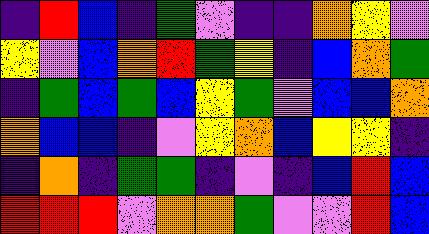[["indigo", "red", "blue", "indigo", "green", "violet", "indigo", "indigo", "orange", "yellow", "violet"], ["yellow", "violet", "blue", "orange", "red", "green", "yellow", "indigo", "blue", "orange", "green"], ["indigo", "green", "blue", "green", "blue", "yellow", "green", "violet", "blue", "blue", "orange"], ["orange", "blue", "blue", "indigo", "violet", "yellow", "orange", "blue", "yellow", "yellow", "indigo"], ["indigo", "orange", "indigo", "green", "green", "indigo", "violet", "indigo", "blue", "red", "blue"], ["red", "red", "red", "violet", "orange", "orange", "green", "violet", "violet", "red", "blue"]]